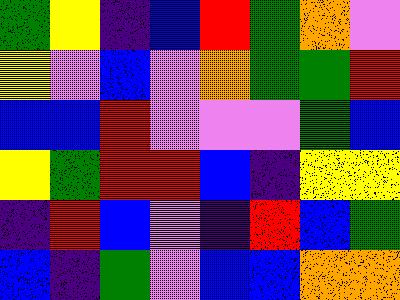[["green", "yellow", "indigo", "blue", "red", "green", "orange", "violet"], ["yellow", "violet", "blue", "violet", "orange", "green", "green", "red"], ["blue", "blue", "red", "violet", "violet", "violet", "green", "blue"], ["yellow", "green", "red", "red", "blue", "indigo", "yellow", "yellow"], ["indigo", "red", "blue", "violet", "indigo", "red", "blue", "green"], ["blue", "indigo", "green", "violet", "blue", "blue", "orange", "orange"]]